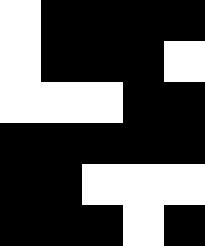[["white", "black", "black", "black", "black"], ["white", "black", "black", "black", "white"], ["white", "white", "white", "black", "black"], ["black", "black", "black", "black", "black"], ["black", "black", "white", "white", "white"], ["black", "black", "black", "white", "black"]]